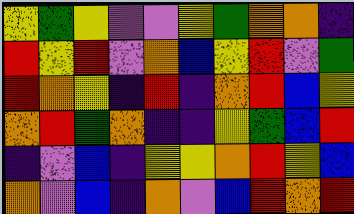[["yellow", "green", "yellow", "violet", "violet", "yellow", "green", "orange", "orange", "indigo"], ["red", "yellow", "red", "violet", "orange", "blue", "yellow", "red", "violet", "green"], ["red", "orange", "yellow", "indigo", "red", "indigo", "orange", "red", "blue", "yellow"], ["orange", "red", "green", "orange", "indigo", "indigo", "yellow", "green", "blue", "red"], ["indigo", "violet", "blue", "indigo", "yellow", "yellow", "orange", "red", "yellow", "blue"], ["orange", "violet", "blue", "indigo", "orange", "violet", "blue", "red", "orange", "red"]]